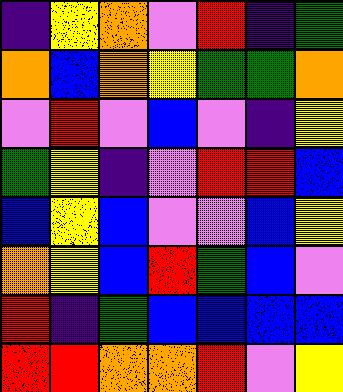[["indigo", "yellow", "orange", "violet", "red", "indigo", "green"], ["orange", "blue", "orange", "yellow", "green", "green", "orange"], ["violet", "red", "violet", "blue", "violet", "indigo", "yellow"], ["green", "yellow", "indigo", "violet", "red", "red", "blue"], ["blue", "yellow", "blue", "violet", "violet", "blue", "yellow"], ["orange", "yellow", "blue", "red", "green", "blue", "violet"], ["red", "indigo", "green", "blue", "blue", "blue", "blue"], ["red", "red", "orange", "orange", "red", "violet", "yellow"]]